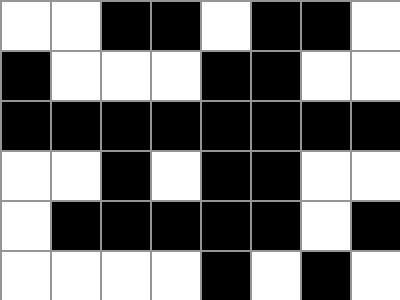[["white", "white", "black", "black", "white", "black", "black", "white"], ["black", "white", "white", "white", "black", "black", "white", "white"], ["black", "black", "black", "black", "black", "black", "black", "black"], ["white", "white", "black", "white", "black", "black", "white", "white"], ["white", "black", "black", "black", "black", "black", "white", "black"], ["white", "white", "white", "white", "black", "white", "black", "white"]]